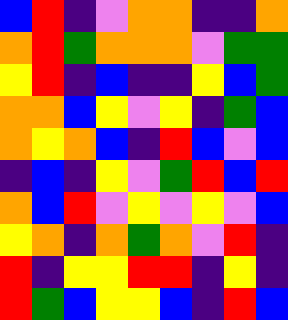[["blue", "red", "indigo", "violet", "orange", "orange", "indigo", "indigo", "orange"], ["orange", "red", "green", "orange", "orange", "orange", "violet", "green", "green"], ["yellow", "red", "indigo", "blue", "indigo", "indigo", "yellow", "blue", "green"], ["orange", "orange", "blue", "yellow", "violet", "yellow", "indigo", "green", "blue"], ["orange", "yellow", "orange", "blue", "indigo", "red", "blue", "violet", "blue"], ["indigo", "blue", "indigo", "yellow", "violet", "green", "red", "blue", "red"], ["orange", "blue", "red", "violet", "yellow", "violet", "yellow", "violet", "blue"], ["yellow", "orange", "indigo", "orange", "green", "orange", "violet", "red", "indigo"], ["red", "indigo", "yellow", "yellow", "red", "red", "indigo", "yellow", "indigo"], ["red", "green", "blue", "yellow", "yellow", "blue", "indigo", "red", "blue"]]